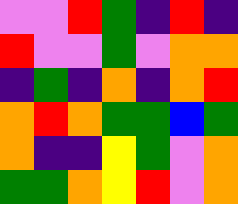[["violet", "violet", "red", "green", "indigo", "red", "indigo"], ["red", "violet", "violet", "green", "violet", "orange", "orange"], ["indigo", "green", "indigo", "orange", "indigo", "orange", "red"], ["orange", "red", "orange", "green", "green", "blue", "green"], ["orange", "indigo", "indigo", "yellow", "green", "violet", "orange"], ["green", "green", "orange", "yellow", "red", "violet", "orange"]]